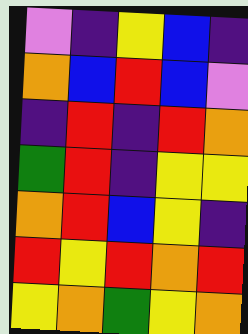[["violet", "indigo", "yellow", "blue", "indigo"], ["orange", "blue", "red", "blue", "violet"], ["indigo", "red", "indigo", "red", "orange"], ["green", "red", "indigo", "yellow", "yellow"], ["orange", "red", "blue", "yellow", "indigo"], ["red", "yellow", "red", "orange", "red"], ["yellow", "orange", "green", "yellow", "orange"]]